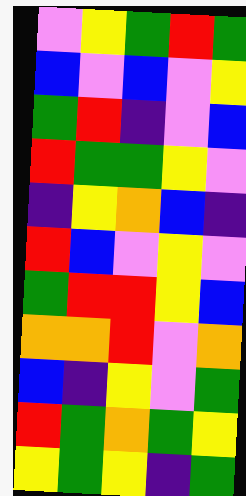[["violet", "yellow", "green", "red", "green"], ["blue", "violet", "blue", "violet", "yellow"], ["green", "red", "indigo", "violet", "blue"], ["red", "green", "green", "yellow", "violet"], ["indigo", "yellow", "orange", "blue", "indigo"], ["red", "blue", "violet", "yellow", "violet"], ["green", "red", "red", "yellow", "blue"], ["orange", "orange", "red", "violet", "orange"], ["blue", "indigo", "yellow", "violet", "green"], ["red", "green", "orange", "green", "yellow"], ["yellow", "green", "yellow", "indigo", "green"]]